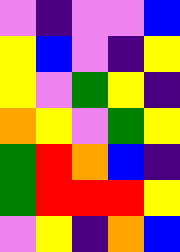[["violet", "indigo", "violet", "violet", "blue"], ["yellow", "blue", "violet", "indigo", "yellow"], ["yellow", "violet", "green", "yellow", "indigo"], ["orange", "yellow", "violet", "green", "yellow"], ["green", "red", "orange", "blue", "indigo"], ["green", "red", "red", "red", "yellow"], ["violet", "yellow", "indigo", "orange", "blue"]]